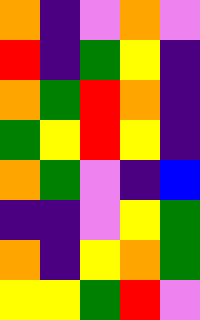[["orange", "indigo", "violet", "orange", "violet"], ["red", "indigo", "green", "yellow", "indigo"], ["orange", "green", "red", "orange", "indigo"], ["green", "yellow", "red", "yellow", "indigo"], ["orange", "green", "violet", "indigo", "blue"], ["indigo", "indigo", "violet", "yellow", "green"], ["orange", "indigo", "yellow", "orange", "green"], ["yellow", "yellow", "green", "red", "violet"]]